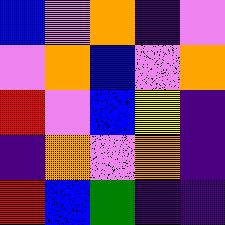[["blue", "violet", "orange", "indigo", "violet"], ["violet", "orange", "blue", "violet", "orange"], ["red", "violet", "blue", "yellow", "indigo"], ["indigo", "orange", "violet", "orange", "indigo"], ["red", "blue", "green", "indigo", "indigo"]]